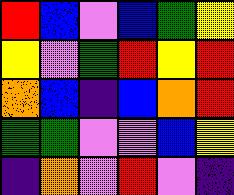[["red", "blue", "violet", "blue", "green", "yellow"], ["yellow", "violet", "green", "red", "yellow", "red"], ["orange", "blue", "indigo", "blue", "orange", "red"], ["green", "green", "violet", "violet", "blue", "yellow"], ["indigo", "orange", "violet", "red", "violet", "indigo"]]